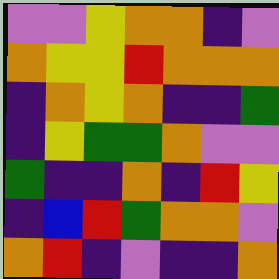[["violet", "violet", "yellow", "orange", "orange", "indigo", "violet"], ["orange", "yellow", "yellow", "red", "orange", "orange", "orange"], ["indigo", "orange", "yellow", "orange", "indigo", "indigo", "green"], ["indigo", "yellow", "green", "green", "orange", "violet", "violet"], ["green", "indigo", "indigo", "orange", "indigo", "red", "yellow"], ["indigo", "blue", "red", "green", "orange", "orange", "violet"], ["orange", "red", "indigo", "violet", "indigo", "indigo", "orange"]]